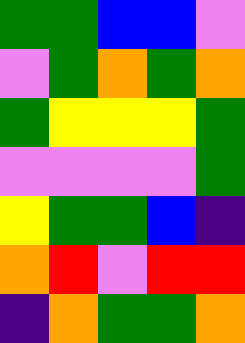[["green", "green", "blue", "blue", "violet"], ["violet", "green", "orange", "green", "orange"], ["green", "yellow", "yellow", "yellow", "green"], ["violet", "violet", "violet", "violet", "green"], ["yellow", "green", "green", "blue", "indigo"], ["orange", "red", "violet", "red", "red"], ["indigo", "orange", "green", "green", "orange"]]